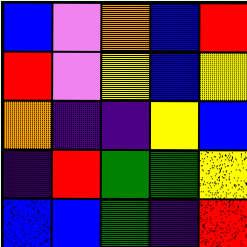[["blue", "violet", "orange", "blue", "red"], ["red", "violet", "yellow", "blue", "yellow"], ["orange", "indigo", "indigo", "yellow", "blue"], ["indigo", "red", "green", "green", "yellow"], ["blue", "blue", "green", "indigo", "red"]]